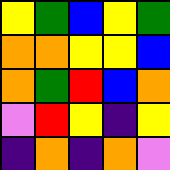[["yellow", "green", "blue", "yellow", "green"], ["orange", "orange", "yellow", "yellow", "blue"], ["orange", "green", "red", "blue", "orange"], ["violet", "red", "yellow", "indigo", "yellow"], ["indigo", "orange", "indigo", "orange", "violet"]]